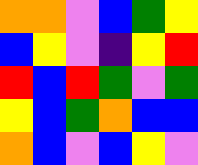[["orange", "orange", "violet", "blue", "green", "yellow"], ["blue", "yellow", "violet", "indigo", "yellow", "red"], ["red", "blue", "red", "green", "violet", "green"], ["yellow", "blue", "green", "orange", "blue", "blue"], ["orange", "blue", "violet", "blue", "yellow", "violet"]]